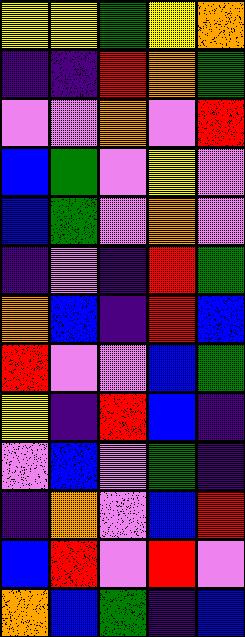[["yellow", "yellow", "green", "yellow", "orange"], ["indigo", "indigo", "red", "orange", "green"], ["violet", "violet", "orange", "violet", "red"], ["blue", "green", "violet", "yellow", "violet"], ["blue", "green", "violet", "orange", "violet"], ["indigo", "violet", "indigo", "red", "green"], ["orange", "blue", "indigo", "red", "blue"], ["red", "violet", "violet", "blue", "green"], ["yellow", "indigo", "red", "blue", "indigo"], ["violet", "blue", "violet", "green", "indigo"], ["indigo", "orange", "violet", "blue", "red"], ["blue", "red", "violet", "red", "violet"], ["orange", "blue", "green", "indigo", "blue"]]